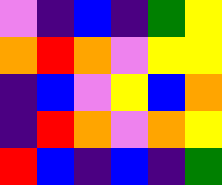[["violet", "indigo", "blue", "indigo", "green", "yellow"], ["orange", "red", "orange", "violet", "yellow", "yellow"], ["indigo", "blue", "violet", "yellow", "blue", "orange"], ["indigo", "red", "orange", "violet", "orange", "yellow"], ["red", "blue", "indigo", "blue", "indigo", "green"]]